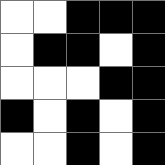[["white", "white", "black", "black", "black"], ["white", "black", "black", "white", "black"], ["white", "white", "white", "black", "black"], ["black", "white", "black", "white", "black"], ["white", "white", "black", "white", "black"]]